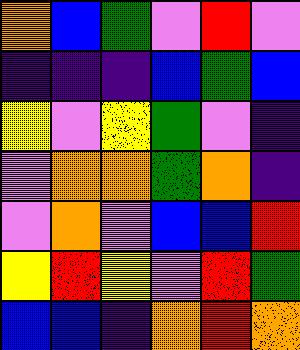[["orange", "blue", "green", "violet", "red", "violet"], ["indigo", "indigo", "indigo", "blue", "green", "blue"], ["yellow", "violet", "yellow", "green", "violet", "indigo"], ["violet", "orange", "orange", "green", "orange", "indigo"], ["violet", "orange", "violet", "blue", "blue", "red"], ["yellow", "red", "yellow", "violet", "red", "green"], ["blue", "blue", "indigo", "orange", "red", "orange"]]